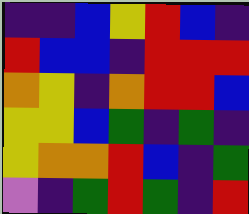[["indigo", "indigo", "blue", "yellow", "red", "blue", "indigo"], ["red", "blue", "blue", "indigo", "red", "red", "red"], ["orange", "yellow", "indigo", "orange", "red", "red", "blue"], ["yellow", "yellow", "blue", "green", "indigo", "green", "indigo"], ["yellow", "orange", "orange", "red", "blue", "indigo", "green"], ["violet", "indigo", "green", "red", "green", "indigo", "red"]]